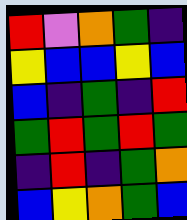[["red", "violet", "orange", "green", "indigo"], ["yellow", "blue", "blue", "yellow", "blue"], ["blue", "indigo", "green", "indigo", "red"], ["green", "red", "green", "red", "green"], ["indigo", "red", "indigo", "green", "orange"], ["blue", "yellow", "orange", "green", "blue"]]